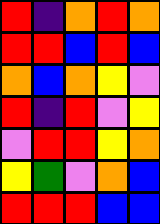[["red", "indigo", "orange", "red", "orange"], ["red", "red", "blue", "red", "blue"], ["orange", "blue", "orange", "yellow", "violet"], ["red", "indigo", "red", "violet", "yellow"], ["violet", "red", "red", "yellow", "orange"], ["yellow", "green", "violet", "orange", "blue"], ["red", "red", "red", "blue", "blue"]]